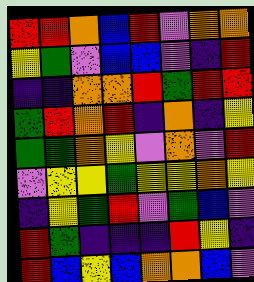[["red", "red", "orange", "blue", "red", "violet", "orange", "orange"], ["yellow", "green", "violet", "blue", "blue", "violet", "indigo", "red"], ["indigo", "indigo", "orange", "orange", "red", "green", "red", "red"], ["green", "red", "orange", "red", "indigo", "orange", "indigo", "yellow"], ["green", "green", "orange", "yellow", "violet", "orange", "violet", "red"], ["violet", "yellow", "yellow", "green", "yellow", "yellow", "orange", "yellow"], ["indigo", "yellow", "green", "red", "violet", "green", "blue", "violet"], ["red", "green", "indigo", "indigo", "indigo", "red", "yellow", "indigo"], ["red", "blue", "yellow", "blue", "orange", "orange", "blue", "violet"]]